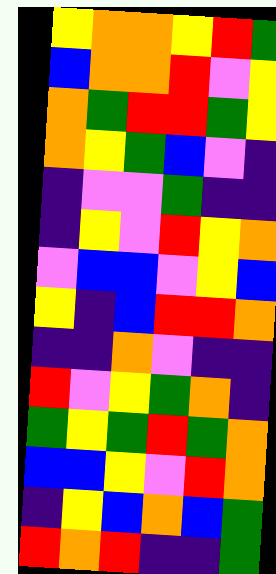[["yellow", "orange", "orange", "yellow", "red", "green"], ["blue", "orange", "orange", "red", "violet", "yellow"], ["orange", "green", "red", "red", "green", "yellow"], ["orange", "yellow", "green", "blue", "violet", "indigo"], ["indigo", "violet", "violet", "green", "indigo", "indigo"], ["indigo", "yellow", "violet", "red", "yellow", "orange"], ["violet", "blue", "blue", "violet", "yellow", "blue"], ["yellow", "indigo", "blue", "red", "red", "orange"], ["indigo", "indigo", "orange", "violet", "indigo", "indigo"], ["red", "violet", "yellow", "green", "orange", "indigo"], ["green", "yellow", "green", "red", "green", "orange"], ["blue", "blue", "yellow", "violet", "red", "orange"], ["indigo", "yellow", "blue", "orange", "blue", "green"], ["red", "orange", "red", "indigo", "indigo", "green"]]